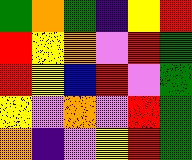[["green", "orange", "green", "indigo", "yellow", "red"], ["red", "yellow", "orange", "violet", "red", "green"], ["red", "yellow", "blue", "red", "violet", "green"], ["yellow", "violet", "orange", "violet", "red", "green"], ["orange", "indigo", "violet", "yellow", "red", "green"]]